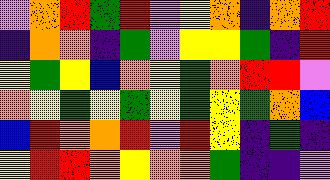[["violet", "orange", "red", "green", "red", "violet", "yellow", "orange", "indigo", "orange", "red"], ["indigo", "orange", "orange", "indigo", "green", "violet", "yellow", "yellow", "green", "indigo", "red"], ["yellow", "green", "yellow", "blue", "orange", "yellow", "green", "orange", "red", "red", "violet"], ["orange", "yellow", "green", "yellow", "green", "yellow", "green", "yellow", "green", "orange", "blue"], ["blue", "red", "orange", "orange", "red", "violet", "red", "yellow", "indigo", "green", "indigo"], ["yellow", "red", "red", "orange", "yellow", "orange", "orange", "green", "indigo", "indigo", "violet"]]